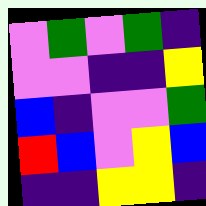[["violet", "green", "violet", "green", "indigo"], ["violet", "violet", "indigo", "indigo", "yellow"], ["blue", "indigo", "violet", "violet", "green"], ["red", "blue", "violet", "yellow", "blue"], ["indigo", "indigo", "yellow", "yellow", "indigo"]]